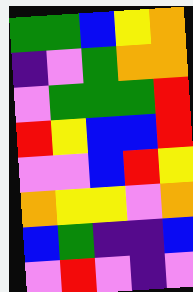[["green", "green", "blue", "yellow", "orange"], ["indigo", "violet", "green", "orange", "orange"], ["violet", "green", "green", "green", "red"], ["red", "yellow", "blue", "blue", "red"], ["violet", "violet", "blue", "red", "yellow"], ["orange", "yellow", "yellow", "violet", "orange"], ["blue", "green", "indigo", "indigo", "blue"], ["violet", "red", "violet", "indigo", "violet"]]